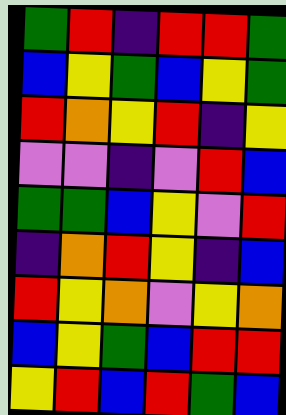[["green", "red", "indigo", "red", "red", "green"], ["blue", "yellow", "green", "blue", "yellow", "green"], ["red", "orange", "yellow", "red", "indigo", "yellow"], ["violet", "violet", "indigo", "violet", "red", "blue"], ["green", "green", "blue", "yellow", "violet", "red"], ["indigo", "orange", "red", "yellow", "indigo", "blue"], ["red", "yellow", "orange", "violet", "yellow", "orange"], ["blue", "yellow", "green", "blue", "red", "red"], ["yellow", "red", "blue", "red", "green", "blue"]]